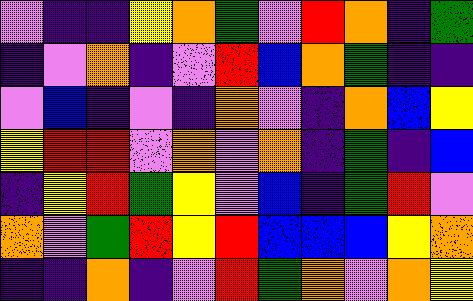[["violet", "indigo", "indigo", "yellow", "orange", "green", "violet", "red", "orange", "indigo", "green"], ["indigo", "violet", "orange", "indigo", "violet", "red", "blue", "orange", "green", "indigo", "indigo"], ["violet", "blue", "indigo", "violet", "indigo", "orange", "violet", "indigo", "orange", "blue", "yellow"], ["yellow", "red", "red", "violet", "orange", "violet", "orange", "indigo", "green", "indigo", "blue"], ["indigo", "yellow", "red", "green", "yellow", "violet", "blue", "indigo", "green", "red", "violet"], ["orange", "violet", "green", "red", "yellow", "red", "blue", "blue", "blue", "yellow", "orange"], ["indigo", "indigo", "orange", "indigo", "violet", "red", "green", "orange", "violet", "orange", "yellow"]]